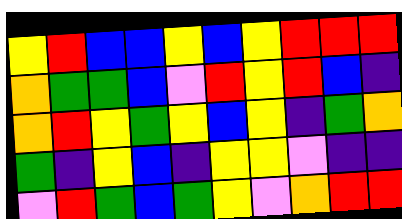[["yellow", "red", "blue", "blue", "yellow", "blue", "yellow", "red", "red", "red"], ["orange", "green", "green", "blue", "violet", "red", "yellow", "red", "blue", "indigo"], ["orange", "red", "yellow", "green", "yellow", "blue", "yellow", "indigo", "green", "orange"], ["green", "indigo", "yellow", "blue", "indigo", "yellow", "yellow", "violet", "indigo", "indigo"], ["violet", "red", "green", "blue", "green", "yellow", "violet", "orange", "red", "red"]]